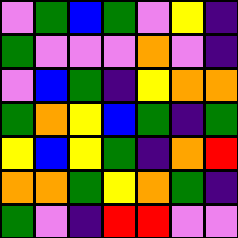[["violet", "green", "blue", "green", "violet", "yellow", "indigo"], ["green", "violet", "violet", "violet", "orange", "violet", "indigo"], ["violet", "blue", "green", "indigo", "yellow", "orange", "orange"], ["green", "orange", "yellow", "blue", "green", "indigo", "green"], ["yellow", "blue", "yellow", "green", "indigo", "orange", "red"], ["orange", "orange", "green", "yellow", "orange", "green", "indigo"], ["green", "violet", "indigo", "red", "red", "violet", "violet"]]